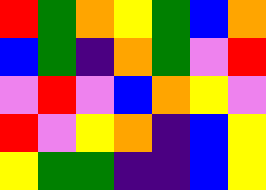[["red", "green", "orange", "yellow", "green", "blue", "orange"], ["blue", "green", "indigo", "orange", "green", "violet", "red"], ["violet", "red", "violet", "blue", "orange", "yellow", "violet"], ["red", "violet", "yellow", "orange", "indigo", "blue", "yellow"], ["yellow", "green", "green", "indigo", "indigo", "blue", "yellow"]]